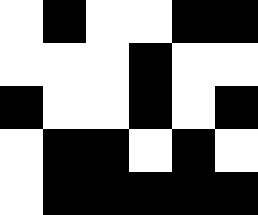[["white", "black", "white", "white", "black", "black"], ["white", "white", "white", "black", "white", "white"], ["black", "white", "white", "black", "white", "black"], ["white", "black", "black", "white", "black", "white"], ["white", "black", "black", "black", "black", "black"]]